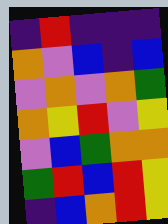[["indigo", "red", "indigo", "indigo", "indigo"], ["orange", "violet", "blue", "indigo", "blue"], ["violet", "orange", "violet", "orange", "green"], ["orange", "yellow", "red", "violet", "yellow"], ["violet", "blue", "green", "orange", "orange"], ["green", "red", "blue", "red", "yellow"], ["indigo", "blue", "orange", "red", "yellow"]]